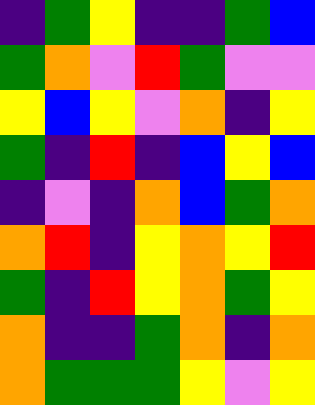[["indigo", "green", "yellow", "indigo", "indigo", "green", "blue"], ["green", "orange", "violet", "red", "green", "violet", "violet"], ["yellow", "blue", "yellow", "violet", "orange", "indigo", "yellow"], ["green", "indigo", "red", "indigo", "blue", "yellow", "blue"], ["indigo", "violet", "indigo", "orange", "blue", "green", "orange"], ["orange", "red", "indigo", "yellow", "orange", "yellow", "red"], ["green", "indigo", "red", "yellow", "orange", "green", "yellow"], ["orange", "indigo", "indigo", "green", "orange", "indigo", "orange"], ["orange", "green", "green", "green", "yellow", "violet", "yellow"]]